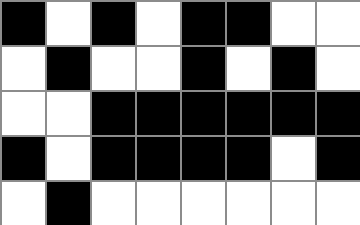[["black", "white", "black", "white", "black", "black", "white", "white"], ["white", "black", "white", "white", "black", "white", "black", "white"], ["white", "white", "black", "black", "black", "black", "black", "black"], ["black", "white", "black", "black", "black", "black", "white", "black"], ["white", "black", "white", "white", "white", "white", "white", "white"]]